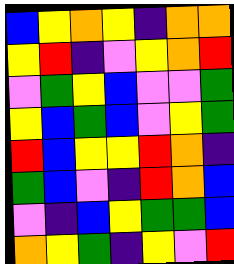[["blue", "yellow", "orange", "yellow", "indigo", "orange", "orange"], ["yellow", "red", "indigo", "violet", "yellow", "orange", "red"], ["violet", "green", "yellow", "blue", "violet", "violet", "green"], ["yellow", "blue", "green", "blue", "violet", "yellow", "green"], ["red", "blue", "yellow", "yellow", "red", "orange", "indigo"], ["green", "blue", "violet", "indigo", "red", "orange", "blue"], ["violet", "indigo", "blue", "yellow", "green", "green", "blue"], ["orange", "yellow", "green", "indigo", "yellow", "violet", "red"]]